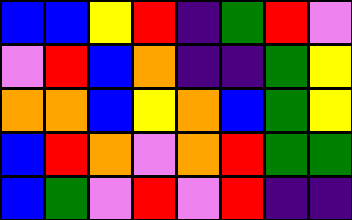[["blue", "blue", "yellow", "red", "indigo", "green", "red", "violet"], ["violet", "red", "blue", "orange", "indigo", "indigo", "green", "yellow"], ["orange", "orange", "blue", "yellow", "orange", "blue", "green", "yellow"], ["blue", "red", "orange", "violet", "orange", "red", "green", "green"], ["blue", "green", "violet", "red", "violet", "red", "indigo", "indigo"]]